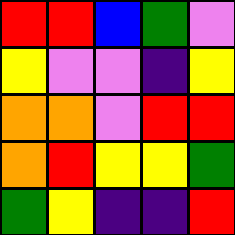[["red", "red", "blue", "green", "violet"], ["yellow", "violet", "violet", "indigo", "yellow"], ["orange", "orange", "violet", "red", "red"], ["orange", "red", "yellow", "yellow", "green"], ["green", "yellow", "indigo", "indigo", "red"]]